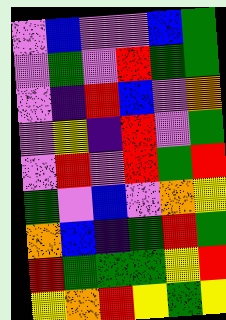[["violet", "blue", "violet", "violet", "blue", "green"], ["violet", "green", "violet", "red", "green", "green"], ["violet", "indigo", "red", "blue", "violet", "orange"], ["violet", "yellow", "indigo", "red", "violet", "green"], ["violet", "red", "violet", "red", "green", "red"], ["green", "violet", "blue", "violet", "orange", "yellow"], ["orange", "blue", "indigo", "green", "red", "green"], ["red", "green", "green", "green", "yellow", "red"], ["yellow", "orange", "red", "yellow", "green", "yellow"]]